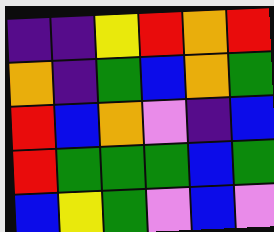[["indigo", "indigo", "yellow", "red", "orange", "red"], ["orange", "indigo", "green", "blue", "orange", "green"], ["red", "blue", "orange", "violet", "indigo", "blue"], ["red", "green", "green", "green", "blue", "green"], ["blue", "yellow", "green", "violet", "blue", "violet"]]